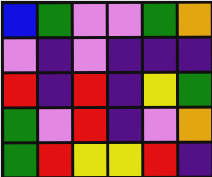[["blue", "green", "violet", "violet", "green", "orange"], ["violet", "indigo", "violet", "indigo", "indigo", "indigo"], ["red", "indigo", "red", "indigo", "yellow", "green"], ["green", "violet", "red", "indigo", "violet", "orange"], ["green", "red", "yellow", "yellow", "red", "indigo"]]